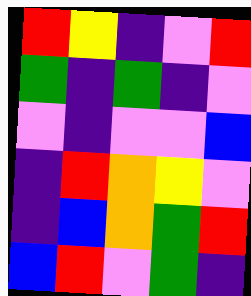[["red", "yellow", "indigo", "violet", "red"], ["green", "indigo", "green", "indigo", "violet"], ["violet", "indigo", "violet", "violet", "blue"], ["indigo", "red", "orange", "yellow", "violet"], ["indigo", "blue", "orange", "green", "red"], ["blue", "red", "violet", "green", "indigo"]]